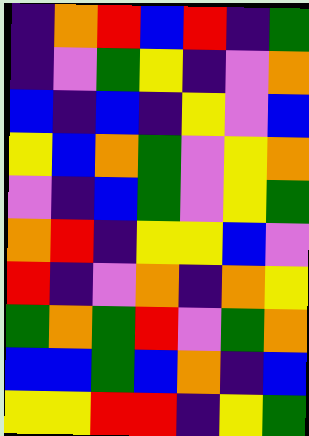[["indigo", "orange", "red", "blue", "red", "indigo", "green"], ["indigo", "violet", "green", "yellow", "indigo", "violet", "orange"], ["blue", "indigo", "blue", "indigo", "yellow", "violet", "blue"], ["yellow", "blue", "orange", "green", "violet", "yellow", "orange"], ["violet", "indigo", "blue", "green", "violet", "yellow", "green"], ["orange", "red", "indigo", "yellow", "yellow", "blue", "violet"], ["red", "indigo", "violet", "orange", "indigo", "orange", "yellow"], ["green", "orange", "green", "red", "violet", "green", "orange"], ["blue", "blue", "green", "blue", "orange", "indigo", "blue"], ["yellow", "yellow", "red", "red", "indigo", "yellow", "green"]]